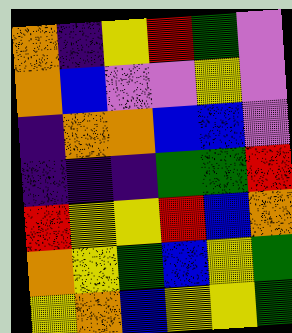[["orange", "indigo", "yellow", "red", "green", "violet"], ["orange", "blue", "violet", "violet", "yellow", "violet"], ["indigo", "orange", "orange", "blue", "blue", "violet"], ["indigo", "indigo", "indigo", "green", "green", "red"], ["red", "yellow", "yellow", "red", "blue", "orange"], ["orange", "yellow", "green", "blue", "yellow", "green"], ["yellow", "orange", "blue", "yellow", "yellow", "green"]]